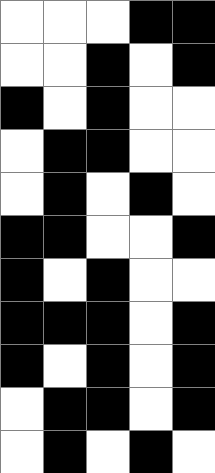[["white", "white", "white", "black", "black"], ["white", "white", "black", "white", "black"], ["black", "white", "black", "white", "white"], ["white", "black", "black", "white", "white"], ["white", "black", "white", "black", "white"], ["black", "black", "white", "white", "black"], ["black", "white", "black", "white", "white"], ["black", "black", "black", "white", "black"], ["black", "white", "black", "white", "black"], ["white", "black", "black", "white", "black"], ["white", "black", "white", "black", "white"]]